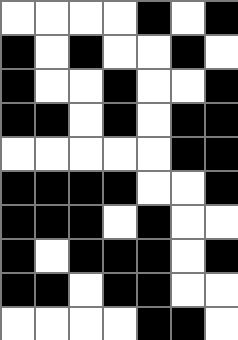[["white", "white", "white", "white", "black", "white", "black"], ["black", "white", "black", "white", "white", "black", "white"], ["black", "white", "white", "black", "white", "white", "black"], ["black", "black", "white", "black", "white", "black", "black"], ["white", "white", "white", "white", "white", "black", "black"], ["black", "black", "black", "black", "white", "white", "black"], ["black", "black", "black", "white", "black", "white", "white"], ["black", "white", "black", "black", "black", "white", "black"], ["black", "black", "white", "black", "black", "white", "white"], ["white", "white", "white", "white", "black", "black", "white"]]